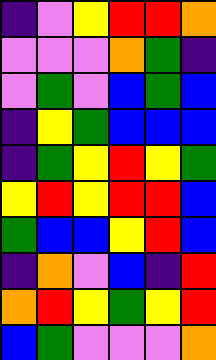[["indigo", "violet", "yellow", "red", "red", "orange"], ["violet", "violet", "violet", "orange", "green", "indigo"], ["violet", "green", "violet", "blue", "green", "blue"], ["indigo", "yellow", "green", "blue", "blue", "blue"], ["indigo", "green", "yellow", "red", "yellow", "green"], ["yellow", "red", "yellow", "red", "red", "blue"], ["green", "blue", "blue", "yellow", "red", "blue"], ["indigo", "orange", "violet", "blue", "indigo", "red"], ["orange", "red", "yellow", "green", "yellow", "red"], ["blue", "green", "violet", "violet", "violet", "orange"]]